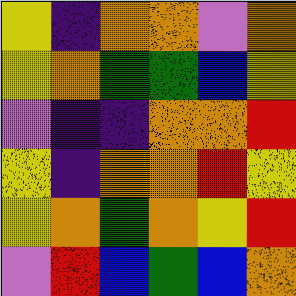[["yellow", "indigo", "orange", "orange", "violet", "orange"], ["yellow", "orange", "green", "green", "blue", "yellow"], ["violet", "indigo", "indigo", "orange", "orange", "red"], ["yellow", "indigo", "orange", "orange", "red", "yellow"], ["yellow", "orange", "green", "orange", "yellow", "red"], ["violet", "red", "blue", "green", "blue", "orange"]]